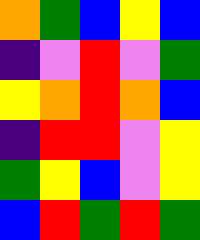[["orange", "green", "blue", "yellow", "blue"], ["indigo", "violet", "red", "violet", "green"], ["yellow", "orange", "red", "orange", "blue"], ["indigo", "red", "red", "violet", "yellow"], ["green", "yellow", "blue", "violet", "yellow"], ["blue", "red", "green", "red", "green"]]